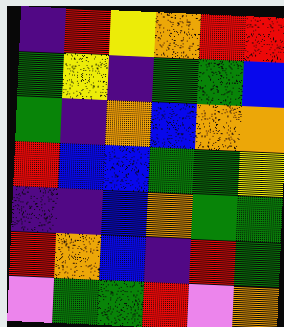[["indigo", "red", "yellow", "orange", "red", "red"], ["green", "yellow", "indigo", "green", "green", "blue"], ["green", "indigo", "orange", "blue", "orange", "orange"], ["red", "blue", "blue", "green", "green", "yellow"], ["indigo", "indigo", "blue", "orange", "green", "green"], ["red", "orange", "blue", "indigo", "red", "green"], ["violet", "green", "green", "red", "violet", "orange"]]